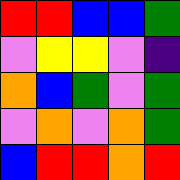[["red", "red", "blue", "blue", "green"], ["violet", "yellow", "yellow", "violet", "indigo"], ["orange", "blue", "green", "violet", "green"], ["violet", "orange", "violet", "orange", "green"], ["blue", "red", "red", "orange", "red"]]